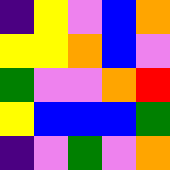[["indigo", "yellow", "violet", "blue", "orange"], ["yellow", "yellow", "orange", "blue", "violet"], ["green", "violet", "violet", "orange", "red"], ["yellow", "blue", "blue", "blue", "green"], ["indigo", "violet", "green", "violet", "orange"]]